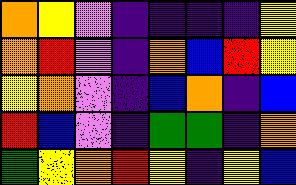[["orange", "yellow", "violet", "indigo", "indigo", "indigo", "indigo", "yellow"], ["orange", "red", "violet", "indigo", "orange", "blue", "red", "yellow"], ["yellow", "orange", "violet", "indigo", "blue", "orange", "indigo", "blue"], ["red", "blue", "violet", "indigo", "green", "green", "indigo", "orange"], ["green", "yellow", "orange", "red", "yellow", "indigo", "yellow", "blue"]]